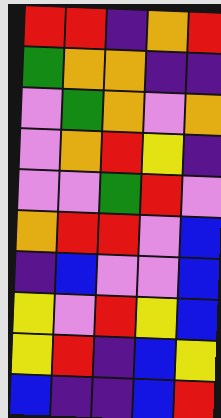[["red", "red", "indigo", "orange", "red"], ["green", "orange", "orange", "indigo", "indigo"], ["violet", "green", "orange", "violet", "orange"], ["violet", "orange", "red", "yellow", "indigo"], ["violet", "violet", "green", "red", "violet"], ["orange", "red", "red", "violet", "blue"], ["indigo", "blue", "violet", "violet", "blue"], ["yellow", "violet", "red", "yellow", "blue"], ["yellow", "red", "indigo", "blue", "yellow"], ["blue", "indigo", "indigo", "blue", "red"]]